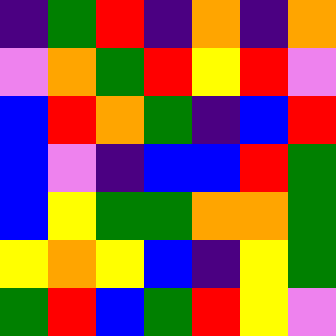[["indigo", "green", "red", "indigo", "orange", "indigo", "orange"], ["violet", "orange", "green", "red", "yellow", "red", "violet"], ["blue", "red", "orange", "green", "indigo", "blue", "red"], ["blue", "violet", "indigo", "blue", "blue", "red", "green"], ["blue", "yellow", "green", "green", "orange", "orange", "green"], ["yellow", "orange", "yellow", "blue", "indigo", "yellow", "green"], ["green", "red", "blue", "green", "red", "yellow", "violet"]]